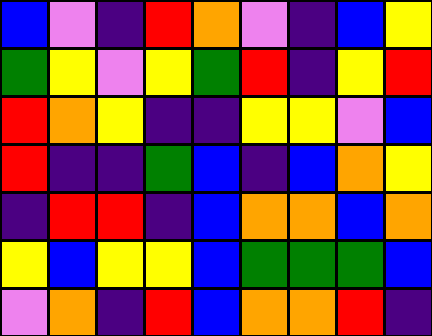[["blue", "violet", "indigo", "red", "orange", "violet", "indigo", "blue", "yellow"], ["green", "yellow", "violet", "yellow", "green", "red", "indigo", "yellow", "red"], ["red", "orange", "yellow", "indigo", "indigo", "yellow", "yellow", "violet", "blue"], ["red", "indigo", "indigo", "green", "blue", "indigo", "blue", "orange", "yellow"], ["indigo", "red", "red", "indigo", "blue", "orange", "orange", "blue", "orange"], ["yellow", "blue", "yellow", "yellow", "blue", "green", "green", "green", "blue"], ["violet", "orange", "indigo", "red", "blue", "orange", "orange", "red", "indigo"]]